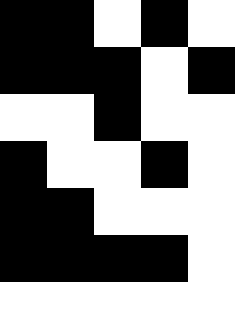[["black", "black", "white", "black", "white"], ["black", "black", "black", "white", "black"], ["white", "white", "black", "white", "white"], ["black", "white", "white", "black", "white"], ["black", "black", "white", "white", "white"], ["black", "black", "black", "black", "white"], ["white", "white", "white", "white", "white"]]